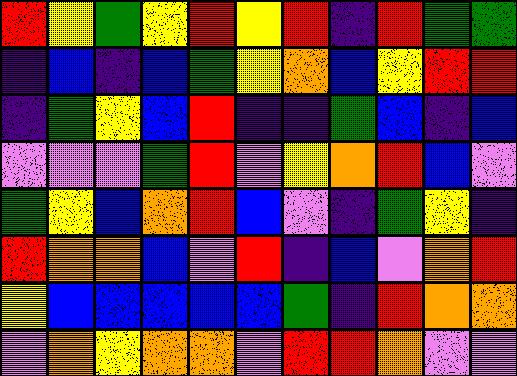[["red", "yellow", "green", "yellow", "red", "yellow", "red", "indigo", "red", "green", "green"], ["indigo", "blue", "indigo", "blue", "green", "yellow", "orange", "blue", "yellow", "red", "red"], ["indigo", "green", "yellow", "blue", "red", "indigo", "indigo", "green", "blue", "indigo", "blue"], ["violet", "violet", "violet", "green", "red", "violet", "yellow", "orange", "red", "blue", "violet"], ["green", "yellow", "blue", "orange", "red", "blue", "violet", "indigo", "green", "yellow", "indigo"], ["red", "orange", "orange", "blue", "violet", "red", "indigo", "blue", "violet", "orange", "red"], ["yellow", "blue", "blue", "blue", "blue", "blue", "green", "indigo", "red", "orange", "orange"], ["violet", "orange", "yellow", "orange", "orange", "violet", "red", "red", "orange", "violet", "violet"]]